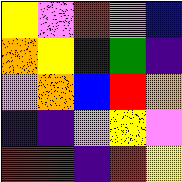[["yellow", "violet", "red", "violet", "blue"], ["orange", "yellow", "indigo", "green", "indigo"], ["violet", "orange", "blue", "red", "orange"], ["indigo", "indigo", "violet", "yellow", "violet"], ["red", "red", "indigo", "red", "yellow"]]